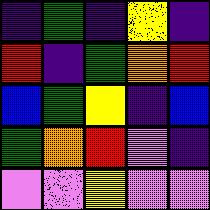[["indigo", "green", "indigo", "yellow", "indigo"], ["red", "indigo", "green", "orange", "red"], ["blue", "green", "yellow", "indigo", "blue"], ["green", "orange", "red", "violet", "indigo"], ["violet", "violet", "yellow", "violet", "violet"]]